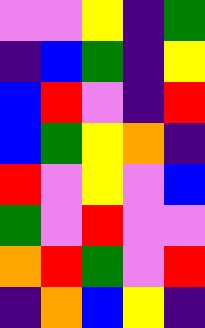[["violet", "violet", "yellow", "indigo", "green"], ["indigo", "blue", "green", "indigo", "yellow"], ["blue", "red", "violet", "indigo", "red"], ["blue", "green", "yellow", "orange", "indigo"], ["red", "violet", "yellow", "violet", "blue"], ["green", "violet", "red", "violet", "violet"], ["orange", "red", "green", "violet", "red"], ["indigo", "orange", "blue", "yellow", "indigo"]]